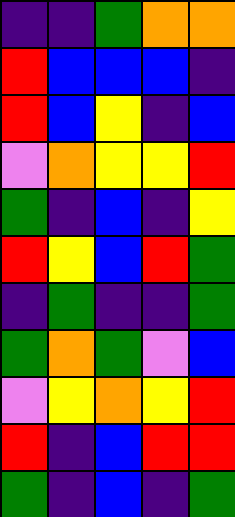[["indigo", "indigo", "green", "orange", "orange"], ["red", "blue", "blue", "blue", "indigo"], ["red", "blue", "yellow", "indigo", "blue"], ["violet", "orange", "yellow", "yellow", "red"], ["green", "indigo", "blue", "indigo", "yellow"], ["red", "yellow", "blue", "red", "green"], ["indigo", "green", "indigo", "indigo", "green"], ["green", "orange", "green", "violet", "blue"], ["violet", "yellow", "orange", "yellow", "red"], ["red", "indigo", "blue", "red", "red"], ["green", "indigo", "blue", "indigo", "green"]]